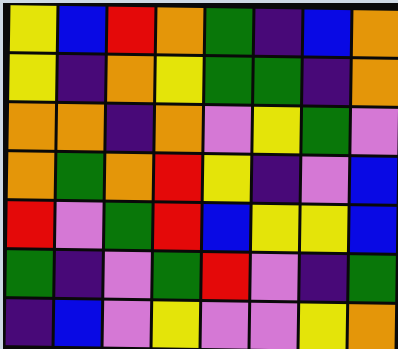[["yellow", "blue", "red", "orange", "green", "indigo", "blue", "orange"], ["yellow", "indigo", "orange", "yellow", "green", "green", "indigo", "orange"], ["orange", "orange", "indigo", "orange", "violet", "yellow", "green", "violet"], ["orange", "green", "orange", "red", "yellow", "indigo", "violet", "blue"], ["red", "violet", "green", "red", "blue", "yellow", "yellow", "blue"], ["green", "indigo", "violet", "green", "red", "violet", "indigo", "green"], ["indigo", "blue", "violet", "yellow", "violet", "violet", "yellow", "orange"]]